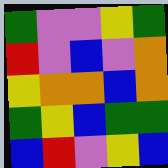[["green", "violet", "violet", "yellow", "green"], ["red", "violet", "blue", "violet", "orange"], ["yellow", "orange", "orange", "blue", "orange"], ["green", "yellow", "blue", "green", "green"], ["blue", "red", "violet", "yellow", "blue"]]